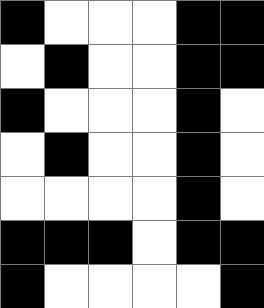[["black", "white", "white", "white", "black", "black"], ["white", "black", "white", "white", "black", "black"], ["black", "white", "white", "white", "black", "white"], ["white", "black", "white", "white", "black", "white"], ["white", "white", "white", "white", "black", "white"], ["black", "black", "black", "white", "black", "black"], ["black", "white", "white", "white", "white", "black"]]